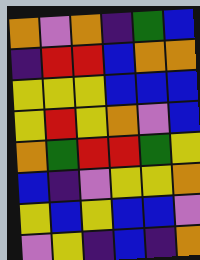[["orange", "violet", "orange", "indigo", "green", "blue"], ["indigo", "red", "red", "blue", "orange", "orange"], ["yellow", "yellow", "yellow", "blue", "blue", "blue"], ["yellow", "red", "yellow", "orange", "violet", "blue"], ["orange", "green", "red", "red", "green", "yellow"], ["blue", "indigo", "violet", "yellow", "yellow", "orange"], ["yellow", "blue", "yellow", "blue", "blue", "violet"], ["violet", "yellow", "indigo", "blue", "indigo", "orange"]]